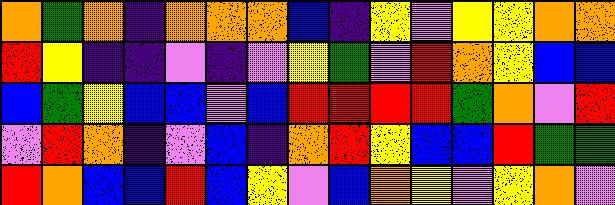[["orange", "green", "orange", "indigo", "orange", "orange", "orange", "blue", "indigo", "yellow", "violet", "yellow", "yellow", "orange", "orange"], ["red", "yellow", "indigo", "indigo", "violet", "indigo", "violet", "yellow", "green", "violet", "red", "orange", "yellow", "blue", "blue"], ["blue", "green", "yellow", "blue", "blue", "violet", "blue", "red", "red", "red", "red", "green", "orange", "violet", "red"], ["violet", "red", "orange", "indigo", "violet", "blue", "indigo", "orange", "red", "yellow", "blue", "blue", "red", "green", "green"], ["red", "orange", "blue", "blue", "red", "blue", "yellow", "violet", "blue", "orange", "yellow", "violet", "yellow", "orange", "violet"]]